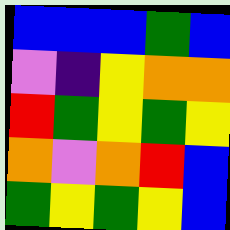[["blue", "blue", "blue", "green", "blue"], ["violet", "indigo", "yellow", "orange", "orange"], ["red", "green", "yellow", "green", "yellow"], ["orange", "violet", "orange", "red", "blue"], ["green", "yellow", "green", "yellow", "blue"]]